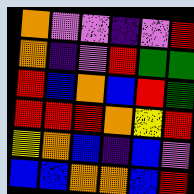[["orange", "violet", "violet", "indigo", "violet", "red"], ["orange", "indigo", "violet", "red", "green", "green"], ["red", "blue", "orange", "blue", "red", "green"], ["red", "red", "red", "orange", "yellow", "red"], ["yellow", "orange", "blue", "indigo", "blue", "violet"], ["blue", "blue", "orange", "orange", "blue", "red"]]